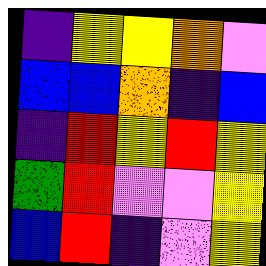[["indigo", "yellow", "yellow", "orange", "violet"], ["blue", "blue", "orange", "indigo", "blue"], ["indigo", "red", "yellow", "red", "yellow"], ["green", "red", "violet", "violet", "yellow"], ["blue", "red", "indigo", "violet", "yellow"]]